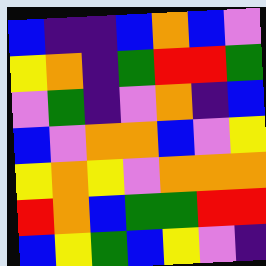[["blue", "indigo", "indigo", "blue", "orange", "blue", "violet"], ["yellow", "orange", "indigo", "green", "red", "red", "green"], ["violet", "green", "indigo", "violet", "orange", "indigo", "blue"], ["blue", "violet", "orange", "orange", "blue", "violet", "yellow"], ["yellow", "orange", "yellow", "violet", "orange", "orange", "orange"], ["red", "orange", "blue", "green", "green", "red", "red"], ["blue", "yellow", "green", "blue", "yellow", "violet", "indigo"]]